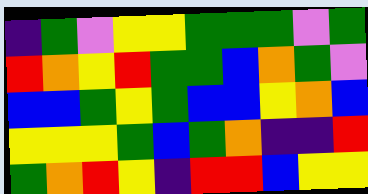[["indigo", "green", "violet", "yellow", "yellow", "green", "green", "green", "violet", "green"], ["red", "orange", "yellow", "red", "green", "green", "blue", "orange", "green", "violet"], ["blue", "blue", "green", "yellow", "green", "blue", "blue", "yellow", "orange", "blue"], ["yellow", "yellow", "yellow", "green", "blue", "green", "orange", "indigo", "indigo", "red"], ["green", "orange", "red", "yellow", "indigo", "red", "red", "blue", "yellow", "yellow"]]